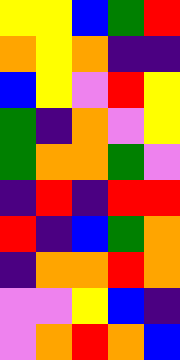[["yellow", "yellow", "blue", "green", "red"], ["orange", "yellow", "orange", "indigo", "indigo"], ["blue", "yellow", "violet", "red", "yellow"], ["green", "indigo", "orange", "violet", "yellow"], ["green", "orange", "orange", "green", "violet"], ["indigo", "red", "indigo", "red", "red"], ["red", "indigo", "blue", "green", "orange"], ["indigo", "orange", "orange", "red", "orange"], ["violet", "violet", "yellow", "blue", "indigo"], ["violet", "orange", "red", "orange", "blue"]]